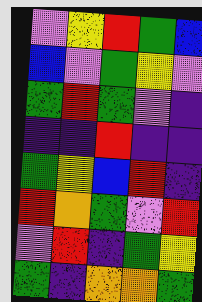[["violet", "yellow", "red", "green", "blue"], ["blue", "violet", "green", "yellow", "violet"], ["green", "red", "green", "violet", "indigo"], ["indigo", "indigo", "red", "indigo", "indigo"], ["green", "yellow", "blue", "red", "indigo"], ["red", "orange", "green", "violet", "red"], ["violet", "red", "indigo", "green", "yellow"], ["green", "indigo", "orange", "orange", "green"]]